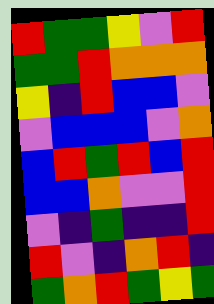[["red", "green", "green", "yellow", "violet", "red"], ["green", "green", "red", "orange", "orange", "orange"], ["yellow", "indigo", "red", "blue", "blue", "violet"], ["violet", "blue", "blue", "blue", "violet", "orange"], ["blue", "red", "green", "red", "blue", "red"], ["blue", "blue", "orange", "violet", "violet", "red"], ["violet", "indigo", "green", "indigo", "indigo", "red"], ["red", "violet", "indigo", "orange", "red", "indigo"], ["green", "orange", "red", "green", "yellow", "green"]]